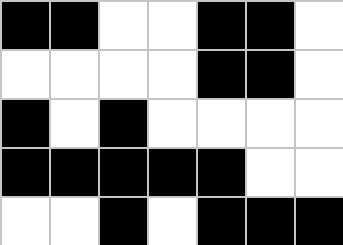[["black", "black", "white", "white", "black", "black", "white"], ["white", "white", "white", "white", "black", "black", "white"], ["black", "white", "black", "white", "white", "white", "white"], ["black", "black", "black", "black", "black", "white", "white"], ["white", "white", "black", "white", "black", "black", "black"]]